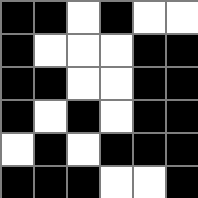[["black", "black", "white", "black", "white", "white"], ["black", "white", "white", "white", "black", "black"], ["black", "black", "white", "white", "black", "black"], ["black", "white", "black", "white", "black", "black"], ["white", "black", "white", "black", "black", "black"], ["black", "black", "black", "white", "white", "black"]]